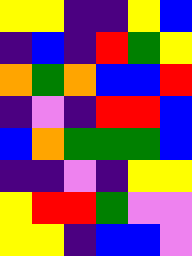[["yellow", "yellow", "indigo", "indigo", "yellow", "blue"], ["indigo", "blue", "indigo", "red", "green", "yellow"], ["orange", "green", "orange", "blue", "blue", "red"], ["indigo", "violet", "indigo", "red", "red", "blue"], ["blue", "orange", "green", "green", "green", "blue"], ["indigo", "indigo", "violet", "indigo", "yellow", "yellow"], ["yellow", "red", "red", "green", "violet", "violet"], ["yellow", "yellow", "indigo", "blue", "blue", "violet"]]